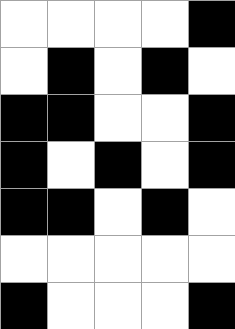[["white", "white", "white", "white", "black"], ["white", "black", "white", "black", "white"], ["black", "black", "white", "white", "black"], ["black", "white", "black", "white", "black"], ["black", "black", "white", "black", "white"], ["white", "white", "white", "white", "white"], ["black", "white", "white", "white", "black"]]